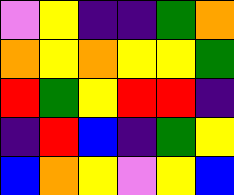[["violet", "yellow", "indigo", "indigo", "green", "orange"], ["orange", "yellow", "orange", "yellow", "yellow", "green"], ["red", "green", "yellow", "red", "red", "indigo"], ["indigo", "red", "blue", "indigo", "green", "yellow"], ["blue", "orange", "yellow", "violet", "yellow", "blue"]]